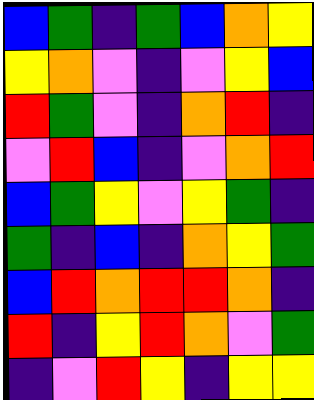[["blue", "green", "indigo", "green", "blue", "orange", "yellow"], ["yellow", "orange", "violet", "indigo", "violet", "yellow", "blue"], ["red", "green", "violet", "indigo", "orange", "red", "indigo"], ["violet", "red", "blue", "indigo", "violet", "orange", "red"], ["blue", "green", "yellow", "violet", "yellow", "green", "indigo"], ["green", "indigo", "blue", "indigo", "orange", "yellow", "green"], ["blue", "red", "orange", "red", "red", "orange", "indigo"], ["red", "indigo", "yellow", "red", "orange", "violet", "green"], ["indigo", "violet", "red", "yellow", "indigo", "yellow", "yellow"]]